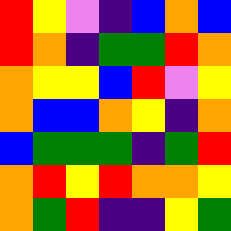[["red", "yellow", "violet", "indigo", "blue", "orange", "blue"], ["red", "orange", "indigo", "green", "green", "red", "orange"], ["orange", "yellow", "yellow", "blue", "red", "violet", "yellow"], ["orange", "blue", "blue", "orange", "yellow", "indigo", "orange"], ["blue", "green", "green", "green", "indigo", "green", "red"], ["orange", "red", "yellow", "red", "orange", "orange", "yellow"], ["orange", "green", "red", "indigo", "indigo", "yellow", "green"]]